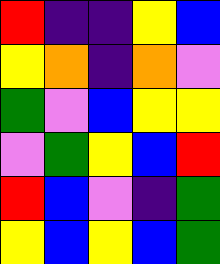[["red", "indigo", "indigo", "yellow", "blue"], ["yellow", "orange", "indigo", "orange", "violet"], ["green", "violet", "blue", "yellow", "yellow"], ["violet", "green", "yellow", "blue", "red"], ["red", "blue", "violet", "indigo", "green"], ["yellow", "blue", "yellow", "blue", "green"]]